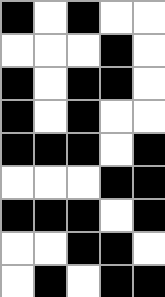[["black", "white", "black", "white", "white"], ["white", "white", "white", "black", "white"], ["black", "white", "black", "black", "white"], ["black", "white", "black", "white", "white"], ["black", "black", "black", "white", "black"], ["white", "white", "white", "black", "black"], ["black", "black", "black", "white", "black"], ["white", "white", "black", "black", "white"], ["white", "black", "white", "black", "black"]]